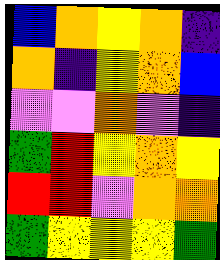[["blue", "orange", "yellow", "orange", "indigo"], ["orange", "indigo", "yellow", "orange", "blue"], ["violet", "violet", "orange", "violet", "indigo"], ["green", "red", "yellow", "orange", "yellow"], ["red", "red", "violet", "orange", "orange"], ["green", "yellow", "yellow", "yellow", "green"]]